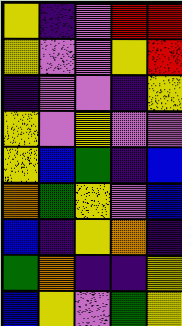[["yellow", "indigo", "violet", "red", "red"], ["yellow", "violet", "violet", "yellow", "red"], ["indigo", "violet", "violet", "indigo", "yellow"], ["yellow", "violet", "yellow", "violet", "violet"], ["yellow", "blue", "green", "indigo", "blue"], ["orange", "green", "yellow", "violet", "blue"], ["blue", "indigo", "yellow", "orange", "indigo"], ["green", "orange", "indigo", "indigo", "yellow"], ["blue", "yellow", "violet", "green", "yellow"]]